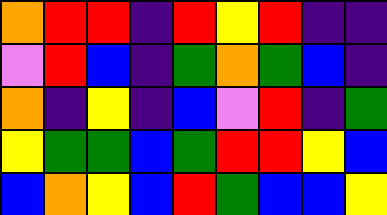[["orange", "red", "red", "indigo", "red", "yellow", "red", "indigo", "indigo"], ["violet", "red", "blue", "indigo", "green", "orange", "green", "blue", "indigo"], ["orange", "indigo", "yellow", "indigo", "blue", "violet", "red", "indigo", "green"], ["yellow", "green", "green", "blue", "green", "red", "red", "yellow", "blue"], ["blue", "orange", "yellow", "blue", "red", "green", "blue", "blue", "yellow"]]